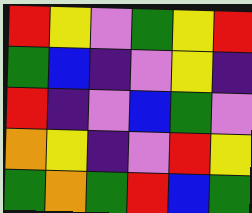[["red", "yellow", "violet", "green", "yellow", "red"], ["green", "blue", "indigo", "violet", "yellow", "indigo"], ["red", "indigo", "violet", "blue", "green", "violet"], ["orange", "yellow", "indigo", "violet", "red", "yellow"], ["green", "orange", "green", "red", "blue", "green"]]